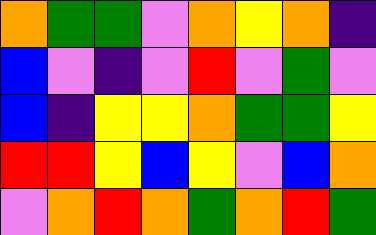[["orange", "green", "green", "violet", "orange", "yellow", "orange", "indigo"], ["blue", "violet", "indigo", "violet", "red", "violet", "green", "violet"], ["blue", "indigo", "yellow", "yellow", "orange", "green", "green", "yellow"], ["red", "red", "yellow", "blue", "yellow", "violet", "blue", "orange"], ["violet", "orange", "red", "orange", "green", "orange", "red", "green"]]